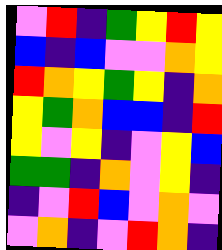[["violet", "red", "indigo", "green", "yellow", "red", "yellow"], ["blue", "indigo", "blue", "violet", "violet", "orange", "yellow"], ["red", "orange", "yellow", "green", "yellow", "indigo", "orange"], ["yellow", "green", "orange", "blue", "blue", "indigo", "red"], ["yellow", "violet", "yellow", "indigo", "violet", "yellow", "blue"], ["green", "green", "indigo", "orange", "violet", "yellow", "indigo"], ["indigo", "violet", "red", "blue", "violet", "orange", "violet"], ["violet", "orange", "indigo", "violet", "red", "orange", "indigo"]]